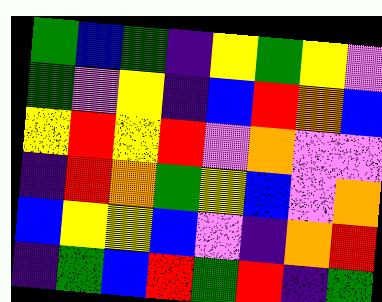[["green", "blue", "green", "indigo", "yellow", "green", "yellow", "violet"], ["green", "violet", "yellow", "indigo", "blue", "red", "orange", "blue"], ["yellow", "red", "yellow", "red", "violet", "orange", "violet", "violet"], ["indigo", "red", "orange", "green", "yellow", "blue", "violet", "orange"], ["blue", "yellow", "yellow", "blue", "violet", "indigo", "orange", "red"], ["indigo", "green", "blue", "red", "green", "red", "indigo", "green"]]